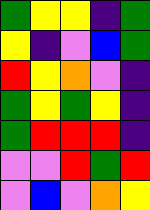[["green", "yellow", "yellow", "indigo", "green"], ["yellow", "indigo", "violet", "blue", "green"], ["red", "yellow", "orange", "violet", "indigo"], ["green", "yellow", "green", "yellow", "indigo"], ["green", "red", "red", "red", "indigo"], ["violet", "violet", "red", "green", "red"], ["violet", "blue", "violet", "orange", "yellow"]]